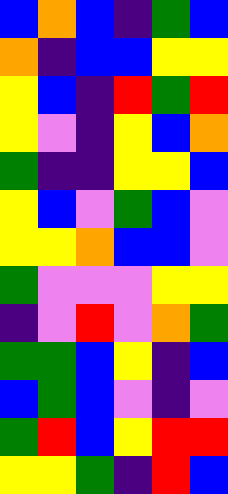[["blue", "orange", "blue", "indigo", "green", "blue"], ["orange", "indigo", "blue", "blue", "yellow", "yellow"], ["yellow", "blue", "indigo", "red", "green", "red"], ["yellow", "violet", "indigo", "yellow", "blue", "orange"], ["green", "indigo", "indigo", "yellow", "yellow", "blue"], ["yellow", "blue", "violet", "green", "blue", "violet"], ["yellow", "yellow", "orange", "blue", "blue", "violet"], ["green", "violet", "violet", "violet", "yellow", "yellow"], ["indigo", "violet", "red", "violet", "orange", "green"], ["green", "green", "blue", "yellow", "indigo", "blue"], ["blue", "green", "blue", "violet", "indigo", "violet"], ["green", "red", "blue", "yellow", "red", "red"], ["yellow", "yellow", "green", "indigo", "red", "blue"]]